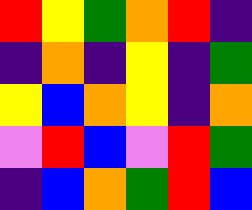[["red", "yellow", "green", "orange", "red", "indigo"], ["indigo", "orange", "indigo", "yellow", "indigo", "green"], ["yellow", "blue", "orange", "yellow", "indigo", "orange"], ["violet", "red", "blue", "violet", "red", "green"], ["indigo", "blue", "orange", "green", "red", "blue"]]